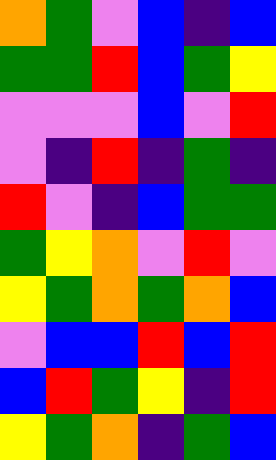[["orange", "green", "violet", "blue", "indigo", "blue"], ["green", "green", "red", "blue", "green", "yellow"], ["violet", "violet", "violet", "blue", "violet", "red"], ["violet", "indigo", "red", "indigo", "green", "indigo"], ["red", "violet", "indigo", "blue", "green", "green"], ["green", "yellow", "orange", "violet", "red", "violet"], ["yellow", "green", "orange", "green", "orange", "blue"], ["violet", "blue", "blue", "red", "blue", "red"], ["blue", "red", "green", "yellow", "indigo", "red"], ["yellow", "green", "orange", "indigo", "green", "blue"]]